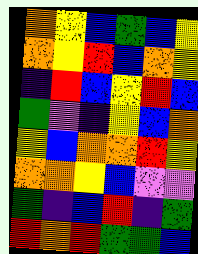[["orange", "yellow", "blue", "green", "blue", "yellow"], ["orange", "yellow", "red", "blue", "orange", "yellow"], ["indigo", "red", "blue", "yellow", "red", "blue"], ["green", "violet", "indigo", "yellow", "blue", "orange"], ["yellow", "blue", "orange", "orange", "red", "yellow"], ["orange", "orange", "yellow", "blue", "violet", "violet"], ["green", "indigo", "blue", "red", "indigo", "green"], ["red", "orange", "red", "green", "green", "blue"]]